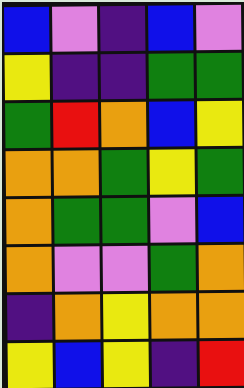[["blue", "violet", "indigo", "blue", "violet"], ["yellow", "indigo", "indigo", "green", "green"], ["green", "red", "orange", "blue", "yellow"], ["orange", "orange", "green", "yellow", "green"], ["orange", "green", "green", "violet", "blue"], ["orange", "violet", "violet", "green", "orange"], ["indigo", "orange", "yellow", "orange", "orange"], ["yellow", "blue", "yellow", "indigo", "red"]]